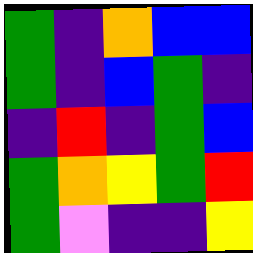[["green", "indigo", "orange", "blue", "blue"], ["green", "indigo", "blue", "green", "indigo"], ["indigo", "red", "indigo", "green", "blue"], ["green", "orange", "yellow", "green", "red"], ["green", "violet", "indigo", "indigo", "yellow"]]